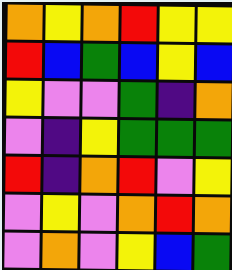[["orange", "yellow", "orange", "red", "yellow", "yellow"], ["red", "blue", "green", "blue", "yellow", "blue"], ["yellow", "violet", "violet", "green", "indigo", "orange"], ["violet", "indigo", "yellow", "green", "green", "green"], ["red", "indigo", "orange", "red", "violet", "yellow"], ["violet", "yellow", "violet", "orange", "red", "orange"], ["violet", "orange", "violet", "yellow", "blue", "green"]]